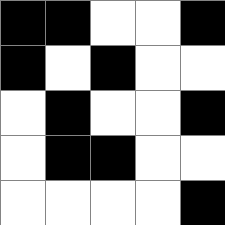[["black", "black", "white", "white", "black"], ["black", "white", "black", "white", "white"], ["white", "black", "white", "white", "black"], ["white", "black", "black", "white", "white"], ["white", "white", "white", "white", "black"]]